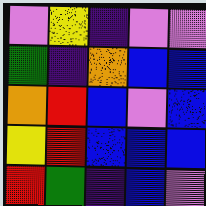[["violet", "yellow", "indigo", "violet", "violet"], ["green", "indigo", "orange", "blue", "blue"], ["orange", "red", "blue", "violet", "blue"], ["yellow", "red", "blue", "blue", "blue"], ["red", "green", "indigo", "blue", "violet"]]